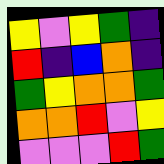[["yellow", "violet", "yellow", "green", "indigo"], ["red", "indigo", "blue", "orange", "indigo"], ["green", "yellow", "orange", "orange", "green"], ["orange", "orange", "red", "violet", "yellow"], ["violet", "violet", "violet", "red", "green"]]